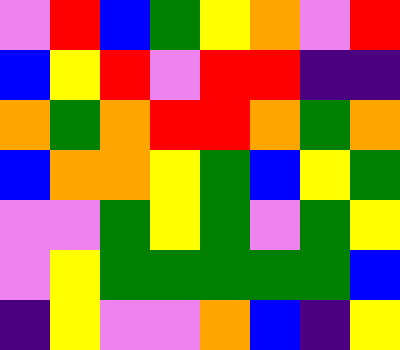[["violet", "red", "blue", "green", "yellow", "orange", "violet", "red"], ["blue", "yellow", "red", "violet", "red", "red", "indigo", "indigo"], ["orange", "green", "orange", "red", "red", "orange", "green", "orange"], ["blue", "orange", "orange", "yellow", "green", "blue", "yellow", "green"], ["violet", "violet", "green", "yellow", "green", "violet", "green", "yellow"], ["violet", "yellow", "green", "green", "green", "green", "green", "blue"], ["indigo", "yellow", "violet", "violet", "orange", "blue", "indigo", "yellow"]]